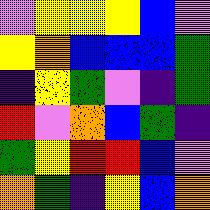[["violet", "yellow", "yellow", "yellow", "blue", "violet"], ["yellow", "orange", "blue", "blue", "blue", "green"], ["indigo", "yellow", "green", "violet", "indigo", "green"], ["red", "violet", "orange", "blue", "green", "indigo"], ["green", "yellow", "red", "red", "blue", "violet"], ["orange", "green", "indigo", "yellow", "blue", "orange"]]